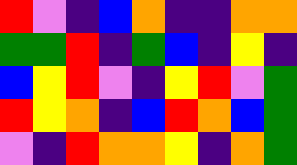[["red", "violet", "indigo", "blue", "orange", "indigo", "indigo", "orange", "orange"], ["green", "green", "red", "indigo", "green", "blue", "indigo", "yellow", "indigo"], ["blue", "yellow", "red", "violet", "indigo", "yellow", "red", "violet", "green"], ["red", "yellow", "orange", "indigo", "blue", "red", "orange", "blue", "green"], ["violet", "indigo", "red", "orange", "orange", "yellow", "indigo", "orange", "green"]]